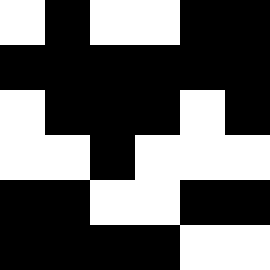[["white", "black", "white", "white", "black", "black"], ["black", "black", "black", "black", "black", "black"], ["white", "black", "black", "black", "white", "black"], ["white", "white", "black", "white", "white", "white"], ["black", "black", "white", "white", "black", "black"], ["black", "black", "black", "black", "white", "white"]]